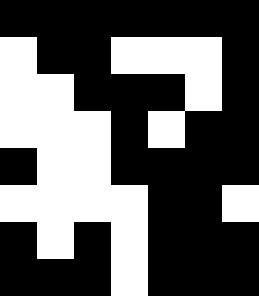[["black", "black", "black", "black", "black", "black", "black"], ["white", "black", "black", "white", "white", "white", "black"], ["white", "white", "black", "black", "black", "white", "black"], ["white", "white", "white", "black", "white", "black", "black"], ["black", "white", "white", "black", "black", "black", "black"], ["white", "white", "white", "white", "black", "black", "white"], ["black", "white", "black", "white", "black", "black", "black"], ["black", "black", "black", "white", "black", "black", "black"]]